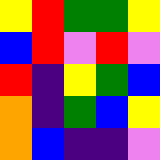[["yellow", "red", "green", "green", "yellow"], ["blue", "red", "violet", "red", "violet"], ["red", "indigo", "yellow", "green", "blue"], ["orange", "indigo", "green", "blue", "yellow"], ["orange", "blue", "indigo", "indigo", "violet"]]